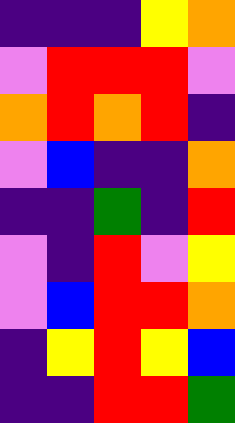[["indigo", "indigo", "indigo", "yellow", "orange"], ["violet", "red", "red", "red", "violet"], ["orange", "red", "orange", "red", "indigo"], ["violet", "blue", "indigo", "indigo", "orange"], ["indigo", "indigo", "green", "indigo", "red"], ["violet", "indigo", "red", "violet", "yellow"], ["violet", "blue", "red", "red", "orange"], ["indigo", "yellow", "red", "yellow", "blue"], ["indigo", "indigo", "red", "red", "green"]]